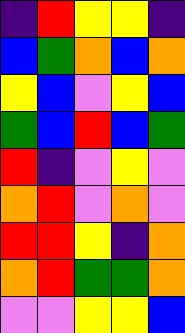[["indigo", "red", "yellow", "yellow", "indigo"], ["blue", "green", "orange", "blue", "orange"], ["yellow", "blue", "violet", "yellow", "blue"], ["green", "blue", "red", "blue", "green"], ["red", "indigo", "violet", "yellow", "violet"], ["orange", "red", "violet", "orange", "violet"], ["red", "red", "yellow", "indigo", "orange"], ["orange", "red", "green", "green", "orange"], ["violet", "violet", "yellow", "yellow", "blue"]]